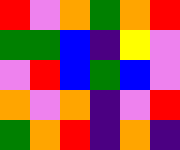[["red", "violet", "orange", "green", "orange", "red"], ["green", "green", "blue", "indigo", "yellow", "violet"], ["violet", "red", "blue", "green", "blue", "violet"], ["orange", "violet", "orange", "indigo", "violet", "red"], ["green", "orange", "red", "indigo", "orange", "indigo"]]